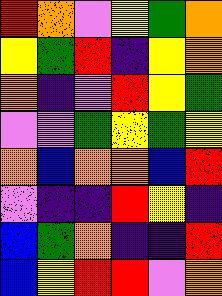[["red", "orange", "violet", "yellow", "green", "orange"], ["yellow", "green", "red", "indigo", "yellow", "orange"], ["orange", "indigo", "violet", "red", "yellow", "green"], ["violet", "violet", "green", "yellow", "green", "yellow"], ["orange", "blue", "orange", "orange", "blue", "red"], ["violet", "indigo", "indigo", "red", "yellow", "indigo"], ["blue", "green", "orange", "indigo", "indigo", "red"], ["blue", "yellow", "red", "red", "violet", "orange"]]